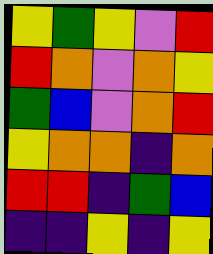[["yellow", "green", "yellow", "violet", "red"], ["red", "orange", "violet", "orange", "yellow"], ["green", "blue", "violet", "orange", "red"], ["yellow", "orange", "orange", "indigo", "orange"], ["red", "red", "indigo", "green", "blue"], ["indigo", "indigo", "yellow", "indigo", "yellow"]]